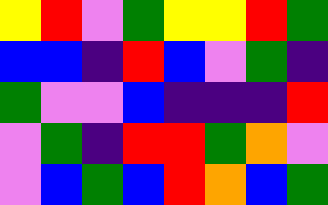[["yellow", "red", "violet", "green", "yellow", "yellow", "red", "green"], ["blue", "blue", "indigo", "red", "blue", "violet", "green", "indigo"], ["green", "violet", "violet", "blue", "indigo", "indigo", "indigo", "red"], ["violet", "green", "indigo", "red", "red", "green", "orange", "violet"], ["violet", "blue", "green", "blue", "red", "orange", "blue", "green"]]